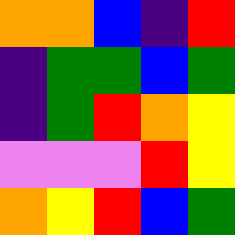[["orange", "orange", "blue", "indigo", "red"], ["indigo", "green", "green", "blue", "green"], ["indigo", "green", "red", "orange", "yellow"], ["violet", "violet", "violet", "red", "yellow"], ["orange", "yellow", "red", "blue", "green"]]